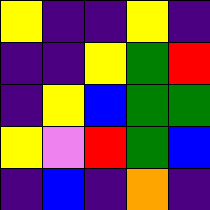[["yellow", "indigo", "indigo", "yellow", "indigo"], ["indigo", "indigo", "yellow", "green", "red"], ["indigo", "yellow", "blue", "green", "green"], ["yellow", "violet", "red", "green", "blue"], ["indigo", "blue", "indigo", "orange", "indigo"]]